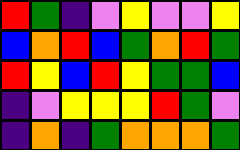[["red", "green", "indigo", "violet", "yellow", "violet", "violet", "yellow"], ["blue", "orange", "red", "blue", "green", "orange", "red", "green"], ["red", "yellow", "blue", "red", "yellow", "green", "green", "blue"], ["indigo", "violet", "yellow", "yellow", "yellow", "red", "green", "violet"], ["indigo", "orange", "indigo", "green", "orange", "orange", "orange", "green"]]